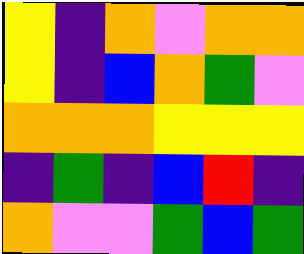[["yellow", "indigo", "orange", "violet", "orange", "orange"], ["yellow", "indigo", "blue", "orange", "green", "violet"], ["orange", "orange", "orange", "yellow", "yellow", "yellow"], ["indigo", "green", "indigo", "blue", "red", "indigo"], ["orange", "violet", "violet", "green", "blue", "green"]]